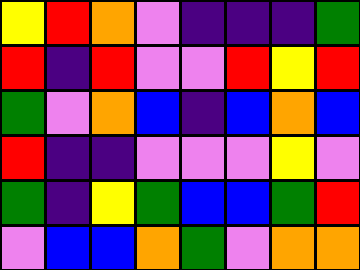[["yellow", "red", "orange", "violet", "indigo", "indigo", "indigo", "green"], ["red", "indigo", "red", "violet", "violet", "red", "yellow", "red"], ["green", "violet", "orange", "blue", "indigo", "blue", "orange", "blue"], ["red", "indigo", "indigo", "violet", "violet", "violet", "yellow", "violet"], ["green", "indigo", "yellow", "green", "blue", "blue", "green", "red"], ["violet", "blue", "blue", "orange", "green", "violet", "orange", "orange"]]